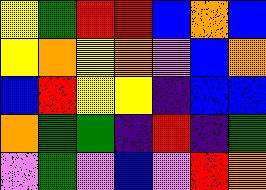[["yellow", "green", "red", "red", "blue", "orange", "blue"], ["yellow", "orange", "yellow", "orange", "violet", "blue", "orange"], ["blue", "red", "yellow", "yellow", "indigo", "blue", "blue"], ["orange", "green", "green", "indigo", "red", "indigo", "green"], ["violet", "green", "violet", "blue", "violet", "red", "orange"]]